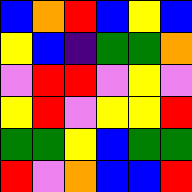[["blue", "orange", "red", "blue", "yellow", "blue"], ["yellow", "blue", "indigo", "green", "green", "orange"], ["violet", "red", "red", "violet", "yellow", "violet"], ["yellow", "red", "violet", "yellow", "yellow", "red"], ["green", "green", "yellow", "blue", "green", "green"], ["red", "violet", "orange", "blue", "blue", "red"]]